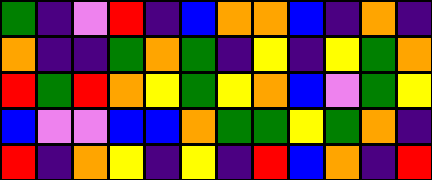[["green", "indigo", "violet", "red", "indigo", "blue", "orange", "orange", "blue", "indigo", "orange", "indigo"], ["orange", "indigo", "indigo", "green", "orange", "green", "indigo", "yellow", "indigo", "yellow", "green", "orange"], ["red", "green", "red", "orange", "yellow", "green", "yellow", "orange", "blue", "violet", "green", "yellow"], ["blue", "violet", "violet", "blue", "blue", "orange", "green", "green", "yellow", "green", "orange", "indigo"], ["red", "indigo", "orange", "yellow", "indigo", "yellow", "indigo", "red", "blue", "orange", "indigo", "red"]]